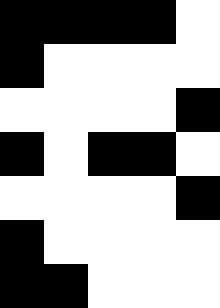[["black", "black", "black", "black", "white"], ["black", "white", "white", "white", "white"], ["white", "white", "white", "white", "black"], ["black", "white", "black", "black", "white"], ["white", "white", "white", "white", "black"], ["black", "white", "white", "white", "white"], ["black", "black", "white", "white", "white"]]